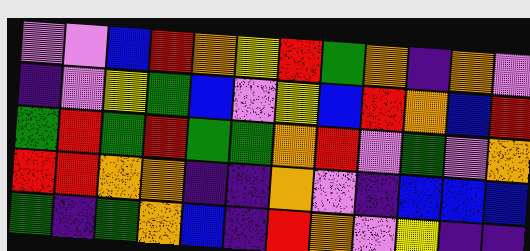[["violet", "violet", "blue", "red", "orange", "yellow", "red", "green", "orange", "indigo", "orange", "violet"], ["indigo", "violet", "yellow", "green", "blue", "violet", "yellow", "blue", "red", "orange", "blue", "red"], ["green", "red", "green", "red", "green", "green", "orange", "red", "violet", "green", "violet", "orange"], ["red", "red", "orange", "orange", "indigo", "indigo", "orange", "violet", "indigo", "blue", "blue", "blue"], ["green", "indigo", "green", "orange", "blue", "indigo", "red", "orange", "violet", "yellow", "indigo", "indigo"]]